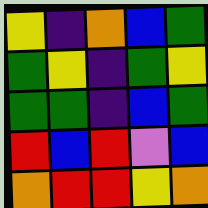[["yellow", "indigo", "orange", "blue", "green"], ["green", "yellow", "indigo", "green", "yellow"], ["green", "green", "indigo", "blue", "green"], ["red", "blue", "red", "violet", "blue"], ["orange", "red", "red", "yellow", "orange"]]